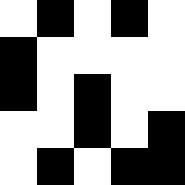[["white", "black", "white", "black", "white"], ["black", "white", "white", "white", "white"], ["black", "white", "black", "white", "white"], ["white", "white", "black", "white", "black"], ["white", "black", "white", "black", "black"]]